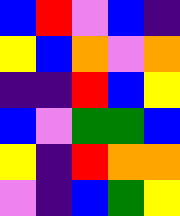[["blue", "red", "violet", "blue", "indigo"], ["yellow", "blue", "orange", "violet", "orange"], ["indigo", "indigo", "red", "blue", "yellow"], ["blue", "violet", "green", "green", "blue"], ["yellow", "indigo", "red", "orange", "orange"], ["violet", "indigo", "blue", "green", "yellow"]]